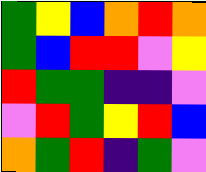[["green", "yellow", "blue", "orange", "red", "orange"], ["green", "blue", "red", "red", "violet", "yellow"], ["red", "green", "green", "indigo", "indigo", "violet"], ["violet", "red", "green", "yellow", "red", "blue"], ["orange", "green", "red", "indigo", "green", "violet"]]